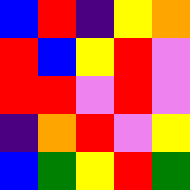[["blue", "red", "indigo", "yellow", "orange"], ["red", "blue", "yellow", "red", "violet"], ["red", "red", "violet", "red", "violet"], ["indigo", "orange", "red", "violet", "yellow"], ["blue", "green", "yellow", "red", "green"]]